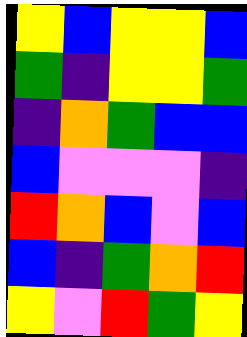[["yellow", "blue", "yellow", "yellow", "blue"], ["green", "indigo", "yellow", "yellow", "green"], ["indigo", "orange", "green", "blue", "blue"], ["blue", "violet", "violet", "violet", "indigo"], ["red", "orange", "blue", "violet", "blue"], ["blue", "indigo", "green", "orange", "red"], ["yellow", "violet", "red", "green", "yellow"]]